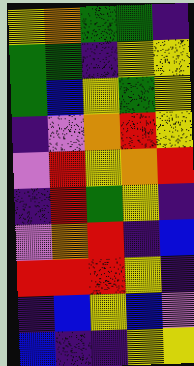[["yellow", "orange", "green", "green", "indigo"], ["green", "green", "indigo", "yellow", "yellow"], ["green", "blue", "yellow", "green", "yellow"], ["indigo", "violet", "orange", "red", "yellow"], ["violet", "red", "yellow", "orange", "red"], ["indigo", "red", "green", "yellow", "indigo"], ["violet", "orange", "red", "indigo", "blue"], ["red", "red", "red", "yellow", "indigo"], ["indigo", "blue", "yellow", "blue", "violet"], ["blue", "indigo", "indigo", "yellow", "yellow"]]